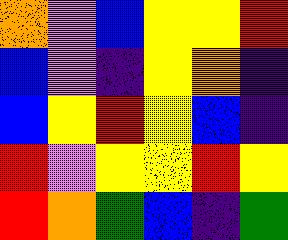[["orange", "violet", "blue", "yellow", "yellow", "red"], ["blue", "violet", "indigo", "yellow", "orange", "indigo"], ["blue", "yellow", "red", "yellow", "blue", "indigo"], ["red", "violet", "yellow", "yellow", "red", "yellow"], ["red", "orange", "green", "blue", "indigo", "green"]]